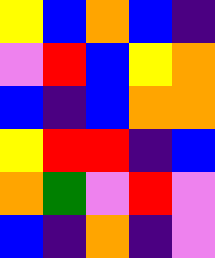[["yellow", "blue", "orange", "blue", "indigo"], ["violet", "red", "blue", "yellow", "orange"], ["blue", "indigo", "blue", "orange", "orange"], ["yellow", "red", "red", "indigo", "blue"], ["orange", "green", "violet", "red", "violet"], ["blue", "indigo", "orange", "indigo", "violet"]]